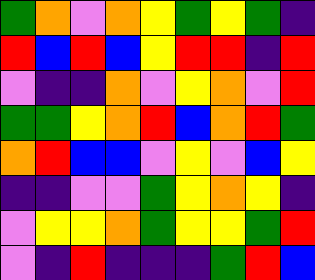[["green", "orange", "violet", "orange", "yellow", "green", "yellow", "green", "indigo"], ["red", "blue", "red", "blue", "yellow", "red", "red", "indigo", "red"], ["violet", "indigo", "indigo", "orange", "violet", "yellow", "orange", "violet", "red"], ["green", "green", "yellow", "orange", "red", "blue", "orange", "red", "green"], ["orange", "red", "blue", "blue", "violet", "yellow", "violet", "blue", "yellow"], ["indigo", "indigo", "violet", "violet", "green", "yellow", "orange", "yellow", "indigo"], ["violet", "yellow", "yellow", "orange", "green", "yellow", "yellow", "green", "red"], ["violet", "indigo", "red", "indigo", "indigo", "indigo", "green", "red", "blue"]]